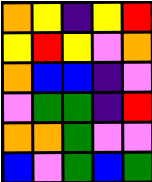[["orange", "yellow", "indigo", "yellow", "red"], ["yellow", "red", "yellow", "violet", "orange"], ["orange", "blue", "blue", "indigo", "violet"], ["violet", "green", "green", "indigo", "red"], ["orange", "orange", "green", "violet", "violet"], ["blue", "violet", "green", "blue", "green"]]